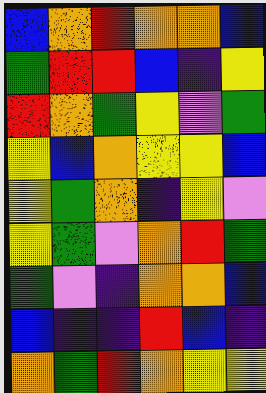[["blue", "orange", "red", "orange", "orange", "blue"], ["green", "red", "red", "blue", "indigo", "yellow"], ["red", "orange", "green", "yellow", "violet", "green"], ["yellow", "blue", "orange", "yellow", "yellow", "blue"], ["yellow", "green", "orange", "indigo", "yellow", "violet"], ["yellow", "green", "violet", "orange", "red", "green"], ["green", "violet", "indigo", "orange", "orange", "blue"], ["blue", "indigo", "indigo", "red", "blue", "indigo"], ["orange", "green", "red", "orange", "yellow", "yellow"]]